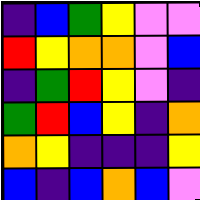[["indigo", "blue", "green", "yellow", "violet", "violet"], ["red", "yellow", "orange", "orange", "violet", "blue"], ["indigo", "green", "red", "yellow", "violet", "indigo"], ["green", "red", "blue", "yellow", "indigo", "orange"], ["orange", "yellow", "indigo", "indigo", "indigo", "yellow"], ["blue", "indigo", "blue", "orange", "blue", "violet"]]